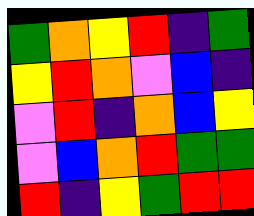[["green", "orange", "yellow", "red", "indigo", "green"], ["yellow", "red", "orange", "violet", "blue", "indigo"], ["violet", "red", "indigo", "orange", "blue", "yellow"], ["violet", "blue", "orange", "red", "green", "green"], ["red", "indigo", "yellow", "green", "red", "red"]]